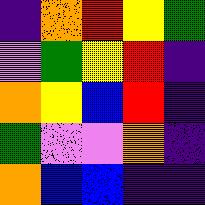[["indigo", "orange", "red", "yellow", "green"], ["violet", "green", "yellow", "red", "indigo"], ["orange", "yellow", "blue", "red", "indigo"], ["green", "violet", "violet", "orange", "indigo"], ["orange", "blue", "blue", "indigo", "indigo"]]